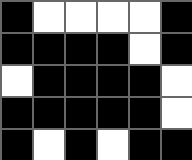[["black", "white", "white", "white", "white", "black"], ["black", "black", "black", "black", "white", "black"], ["white", "black", "black", "black", "black", "white"], ["black", "black", "black", "black", "black", "white"], ["black", "white", "black", "white", "black", "black"]]